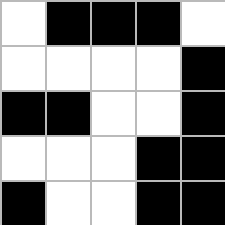[["white", "black", "black", "black", "white"], ["white", "white", "white", "white", "black"], ["black", "black", "white", "white", "black"], ["white", "white", "white", "black", "black"], ["black", "white", "white", "black", "black"]]